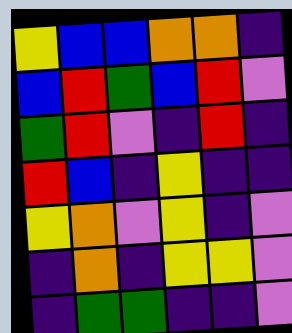[["yellow", "blue", "blue", "orange", "orange", "indigo"], ["blue", "red", "green", "blue", "red", "violet"], ["green", "red", "violet", "indigo", "red", "indigo"], ["red", "blue", "indigo", "yellow", "indigo", "indigo"], ["yellow", "orange", "violet", "yellow", "indigo", "violet"], ["indigo", "orange", "indigo", "yellow", "yellow", "violet"], ["indigo", "green", "green", "indigo", "indigo", "violet"]]